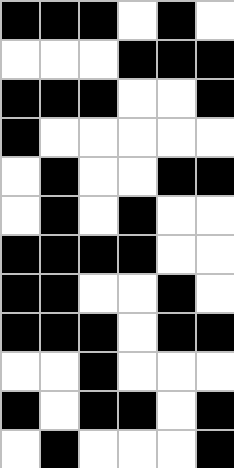[["black", "black", "black", "white", "black", "white"], ["white", "white", "white", "black", "black", "black"], ["black", "black", "black", "white", "white", "black"], ["black", "white", "white", "white", "white", "white"], ["white", "black", "white", "white", "black", "black"], ["white", "black", "white", "black", "white", "white"], ["black", "black", "black", "black", "white", "white"], ["black", "black", "white", "white", "black", "white"], ["black", "black", "black", "white", "black", "black"], ["white", "white", "black", "white", "white", "white"], ["black", "white", "black", "black", "white", "black"], ["white", "black", "white", "white", "white", "black"]]